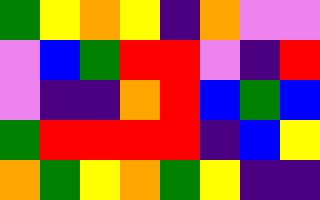[["green", "yellow", "orange", "yellow", "indigo", "orange", "violet", "violet"], ["violet", "blue", "green", "red", "red", "violet", "indigo", "red"], ["violet", "indigo", "indigo", "orange", "red", "blue", "green", "blue"], ["green", "red", "red", "red", "red", "indigo", "blue", "yellow"], ["orange", "green", "yellow", "orange", "green", "yellow", "indigo", "indigo"]]